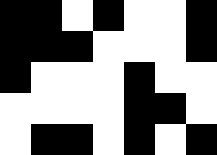[["black", "black", "white", "black", "white", "white", "black"], ["black", "black", "black", "white", "white", "white", "black"], ["black", "white", "white", "white", "black", "white", "white"], ["white", "white", "white", "white", "black", "black", "white"], ["white", "black", "black", "white", "black", "white", "black"]]